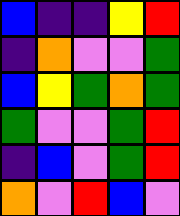[["blue", "indigo", "indigo", "yellow", "red"], ["indigo", "orange", "violet", "violet", "green"], ["blue", "yellow", "green", "orange", "green"], ["green", "violet", "violet", "green", "red"], ["indigo", "blue", "violet", "green", "red"], ["orange", "violet", "red", "blue", "violet"]]